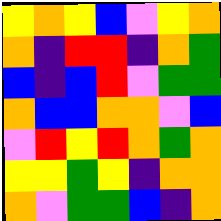[["yellow", "orange", "yellow", "blue", "violet", "yellow", "orange"], ["orange", "indigo", "red", "red", "indigo", "orange", "green"], ["blue", "indigo", "blue", "red", "violet", "green", "green"], ["orange", "blue", "blue", "orange", "orange", "violet", "blue"], ["violet", "red", "yellow", "red", "orange", "green", "orange"], ["yellow", "yellow", "green", "yellow", "indigo", "orange", "orange"], ["orange", "violet", "green", "green", "blue", "indigo", "orange"]]